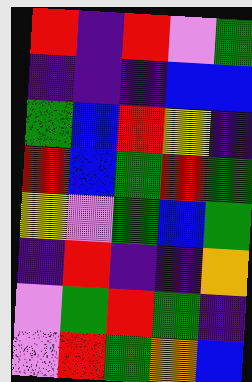[["red", "indigo", "red", "violet", "green"], ["indigo", "indigo", "indigo", "blue", "blue"], ["green", "blue", "red", "yellow", "indigo"], ["red", "blue", "green", "red", "green"], ["yellow", "violet", "green", "blue", "green"], ["indigo", "red", "indigo", "indigo", "orange"], ["violet", "green", "red", "green", "indigo"], ["violet", "red", "green", "orange", "blue"]]